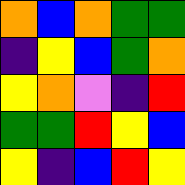[["orange", "blue", "orange", "green", "green"], ["indigo", "yellow", "blue", "green", "orange"], ["yellow", "orange", "violet", "indigo", "red"], ["green", "green", "red", "yellow", "blue"], ["yellow", "indigo", "blue", "red", "yellow"]]